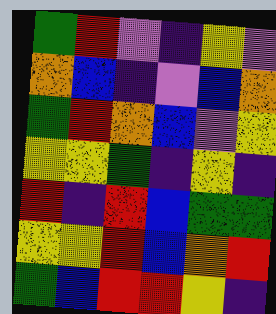[["green", "red", "violet", "indigo", "yellow", "violet"], ["orange", "blue", "indigo", "violet", "blue", "orange"], ["green", "red", "orange", "blue", "violet", "yellow"], ["yellow", "yellow", "green", "indigo", "yellow", "indigo"], ["red", "indigo", "red", "blue", "green", "green"], ["yellow", "yellow", "red", "blue", "orange", "red"], ["green", "blue", "red", "red", "yellow", "indigo"]]